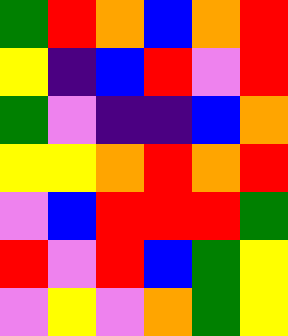[["green", "red", "orange", "blue", "orange", "red"], ["yellow", "indigo", "blue", "red", "violet", "red"], ["green", "violet", "indigo", "indigo", "blue", "orange"], ["yellow", "yellow", "orange", "red", "orange", "red"], ["violet", "blue", "red", "red", "red", "green"], ["red", "violet", "red", "blue", "green", "yellow"], ["violet", "yellow", "violet", "orange", "green", "yellow"]]